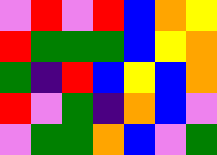[["violet", "red", "violet", "red", "blue", "orange", "yellow"], ["red", "green", "green", "green", "blue", "yellow", "orange"], ["green", "indigo", "red", "blue", "yellow", "blue", "orange"], ["red", "violet", "green", "indigo", "orange", "blue", "violet"], ["violet", "green", "green", "orange", "blue", "violet", "green"]]